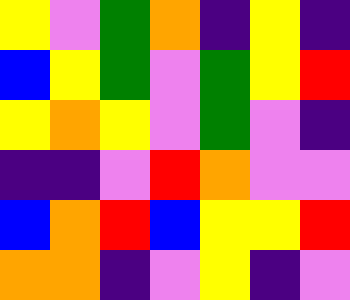[["yellow", "violet", "green", "orange", "indigo", "yellow", "indigo"], ["blue", "yellow", "green", "violet", "green", "yellow", "red"], ["yellow", "orange", "yellow", "violet", "green", "violet", "indigo"], ["indigo", "indigo", "violet", "red", "orange", "violet", "violet"], ["blue", "orange", "red", "blue", "yellow", "yellow", "red"], ["orange", "orange", "indigo", "violet", "yellow", "indigo", "violet"]]